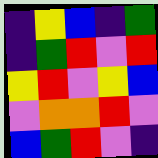[["indigo", "yellow", "blue", "indigo", "green"], ["indigo", "green", "red", "violet", "red"], ["yellow", "red", "violet", "yellow", "blue"], ["violet", "orange", "orange", "red", "violet"], ["blue", "green", "red", "violet", "indigo"]]